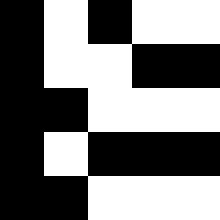[["black", "white", "black", "white", "white"], ["black", "white", "white", "black", "black"], ["black", "black", "white", "white", "white"], ["black", "white", "black", "black", "black"], ["black", "black", "white", "white", "white"]]